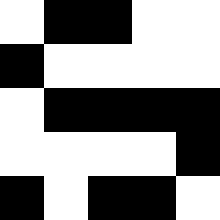[["white", "black", "black", "white", "white"], ["black", "white", "white", "white", "white"], ["white", "black", "black", "black", "black"], ["white", "white", "white", "white", "black"], ["black", "white", "black", "black", "white"]]